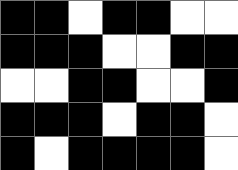[["black", "black", "white", "black", "black", "white", "white"], ["black", "black", "black", "white", "white", "black", "black"], ["white", "white", "black", "black", "white", "white", "black"], ["black", "black", "black", "white", "black", "black", "white"], ["black", "white", "black", "black", "black", "black", "white"]]